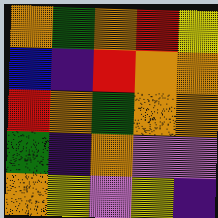[["orange", "green", "orange", "red", "yellow"], ["blue", "indigo", "red", "orange", "orange"], ["red", "orange", "green", "orange", "orange"], ["green", "indigo", "orange", "violet", "violet"], ["orange", "yellow", "violet", "yellow", "indigo"]]